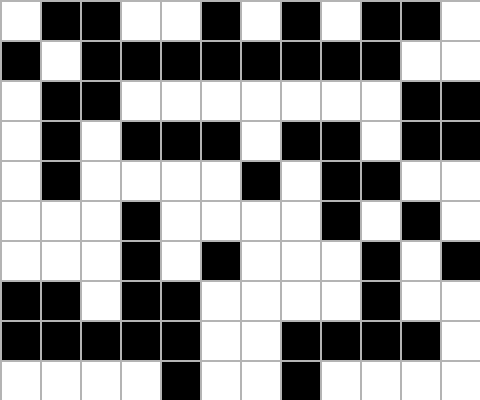[["white", "black", "black", "white", "white", "black", "white", "black", "white", "black", "black", "white"], ["black", "white", "black", "black", "black", "black", "black", "black", "black", "black", "white", "white"], ["white", "black", "black", "white", "white", "white", "white", "white", "white", "white", "black", "black"], ["white", "black", "white", "black", "black", "black", "white", "black", "black", "white", "black", "black"], ["white", "black", "white", "white", "white", "white", "black", "white", "black", "black", "white", "white"], ["white", "white", "white", "black", "white", "white", "white", "white", "black", "white", "black", "white"], ["white", "white", "white", "black", "white", "black", "white", "white", "white", "black", "white", "black"], ["black", "black", "white", "black", "black", "white", "white", "white", "white", "black", "white", "white"], ["black", "black", "black", "black", "black", "white", "white", "black", "black", "black", "black", "white"], ["white", "white", "white", "white", "black", "white", "white", "black", "white", "white", "white", "white"]]